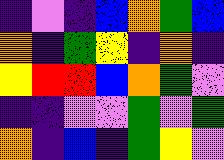[["indigo", "violet", "indigo", "blue", "orange", "green", "blue"], ["orange", "indigo", "green", "yellow", "indigo", "orange", "indigo"], ["yellow", "red", "red", "blue", "orange", "green", "violet"], ["indigo", "indigo", "violet", "violet", "green", "violet", "green"], ["orange", "indigo", "blue", "indigo", "green", "yellow", "violet"]]